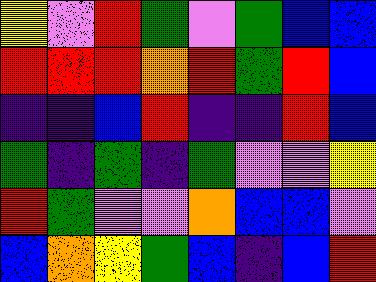[["yellow", "violet", "red", "green", "violet", "green", "blue", "blue"], ["red", "red", "red", "orange", "red", "green", "red", "blue"], ["indigo", "indigo", "blue", "red", "indigo", "indigo", "red", "blue"], ["green", "indigo", "green", "indigo", "green", "violet", "violet", "yellow"], ["red", "green", "violet", "violet", "orange", "blue", "blue", "violet"], ["blue", "orange", "yellow", "green", "blue", "indigo", "blue", "red"]]